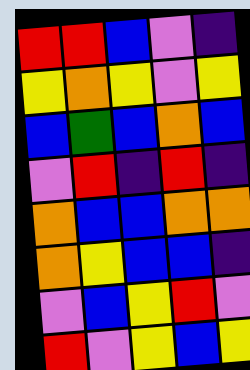[["red", "red", "blue", "violet", "indigo"], ["yellow", "orange", "yellow", "violet", "yellow"], ["blue", "green", "blue", "orange", "blue"], ["violet", "red", "indigo", "red", "indigo"], ["orange", "blue", "blue", "orange", "orange"], ["orange", "yellow", "blue", "blue", "indigo"], ["violet", "blue", "yellow", "red", "violet"], ["red", "violet", "yellow", "blue", "yellow"]]